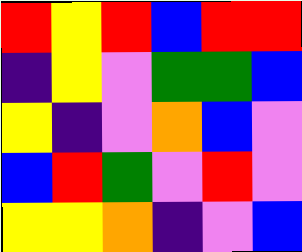[["red", "yellow", "red", "blue", "red", "red"], ["indigo", "yellow", "violet", "green", "green", "blue"], ["yellow", "indigo", "violet", "orange", "blue", "violet"], ["blue", "red", "green", "violet", "red", "violet"], ["yellow", "yellow", "orange", "indigo", "violet", "blue"]]